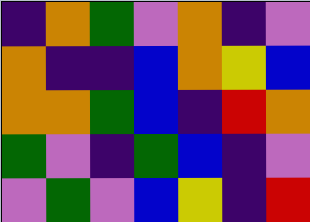[["indigo", "orange", "green", "violet", "orange", "indigo", "violet"], ["orange", "indigo", "indigo", "blue", "orange", "yellow", "blue"], ["orange", "orange", "green", "blue", "indigo", "red", "orange"], ["green", "violet", "indigo", "green", "blue", "indigo", "violet"], ["violet", "green", "violet", "blue", "yellow", "indigo", "red"]]